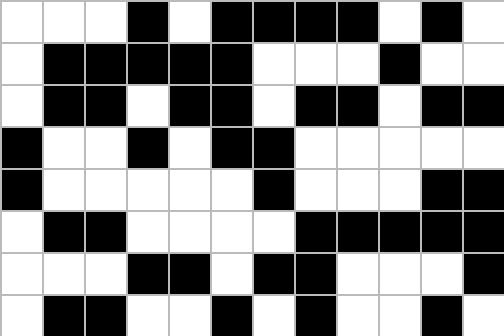[["white", "white", "white", "black", "white", "black", "black", "black", "black", "white", "black", "white"], ["white", "black", "black", "black", "black", "black", "white", "white", "white", "black", "white", "white"], ["white", "black", "black", "white", "black", "black", "white", "black", "black", "white", "black", "black"], ["black", "white", "white", "black", "white", "black", "black", "white", "white", "white", "white", "white"], ["black", "white", "white", "white", "white", "white", "black", "white", "white", "white", "black", "black"], ["white", "black", "black", "white", "white", "white", "white", "black", "black", "black", "black", "black"], ["white", "white", "white", "black", "black", "white", "black", "black", "white", "white", "white", "black"], ["white", "black", "black", "white", "white", "black", "white", "black", "white", "white", "black", "white"]]